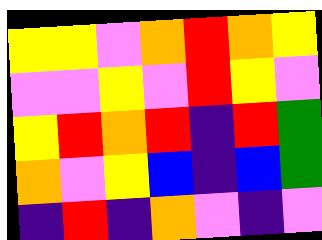[["yellow", "yellow", "violet", "orange", "red", "orange", "yellow"], ["violet", "violet", "yellow", "violet", "red", "yellow", "violet"], ["yellow", "red", "orange", "red", "indigo", "red", "green"], ["orange", "violet", "yellow", "blue", "indigo", "blue", "green"], ["indigo", "red", "indigo", "orange", "violet", "indigo", "violet"]]